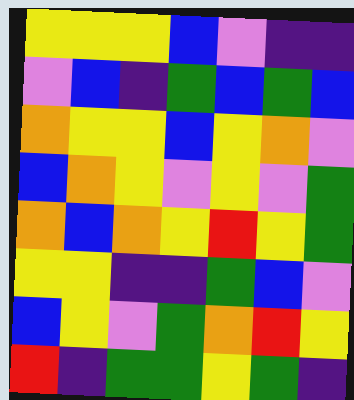[["yellow", "yellow", "yellow", "blue", "violet", "indigo", "indigo"], ["violet", "blue", "indigo", "green", "blue", "green", "blue"], ["orange", "yellow", "yellow", "blue", "yellow", "orange", "violet"], ["blue", "orange", "yellow", "violet", "yellow", "violet", "green"], ["orange", "blue", "orange", "yellow", "red", "yellow", "green"], ["yellow", "yellow", "indigo", "indigo", "green", "blue", "violet"], ["blue", "yellow", "violet", "green", "orange", "red", "yellow"], ["red", "indigo", "green", "green", "yellow", "green", "indigo"]]